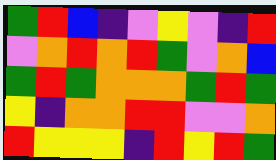[["green", "red", "blue", "indigo", "violet", "yellow", "violet", "indigo", "red"], ["violet", "orange", "red", "orange", "red", "green", "violet", "orange", "blue"], ["green", "red", "green", "orange", "orange", "orange", "green", "red", "green"], ["yellow", "indigo", "orange", "orange", "red", "red", "violet", "violet", "orange"], ["red", "yellow", "yellow", "yellow", "indigo", "red", "yellow", "red", "green"]]